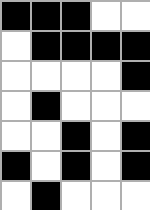[["black", "black", "black", "white", "white"], ["white", "black", "black", "black", "black"], ["white", "white", "white", "white", "black"], ["white", "black", "white", "white", "white"], ["white", "white", "black", "white", "black"], ["black", "white", "black", "white", "black"], ["white", "black", "white", "white", "white"]]